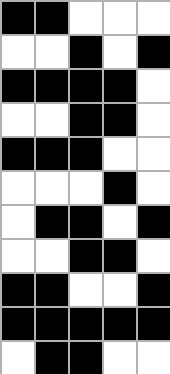[["black", "black", "white", "white", "white"], ["white", "white", "black", "white", "black"], ["black", "black", "black", "black", "white"], ["white", "white", "black", "black", "white"], ["black", "black", "black", "white", "white"], ["white", "white", "white", "black", "white"], ["white", "black", "black", "white", "black"], ["white", "white", "black", "black", "white"], ["black", "black", "white", "white", "black"], ["black", "black", "black", "black", "black"], ["white", "black", "black", "white", "white"]]